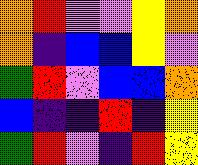[["orange", "red", "violet", "violet", "yellow", "orange"], ["orange", "indigo", "blue", "blue", "yellow", "violet"], ["green", "red", "violet", "blue", "blue", "orange"], ["blue", "indigo", "indigo", "red", "indigo", "yellow"], ["green", "red", "violet", "indigo", "red", "yellow"]]